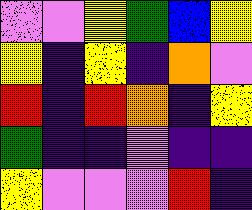[["violet", "violet", "yellow", "green", "blue", "yellow"], ["yellow", "indigo", "yellow", "indigo", "orange", "violet"], ["red", "indigo", "red", "orange", "indigo", "yellow"], ["green", "indigo", "indigo", "violet", "indigo", "indigo"], ["yellow", "violet", "violet", "violet", "red", "indigo"]]